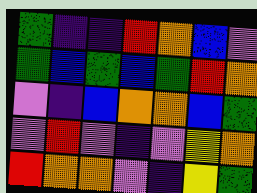[["green", "indigo", "indigo", "red", "orange", "blue", "violet"], ["green", "blue", "green", "blue", "green", "red", "orange"], ["violet", "indigo", "blue", "orange", "orange", "blue", "green"], ["violet", "red", "violet", "indigo", "violet", "yellow", "orange"], ["red", "orange", "orange", "violet", "indigo", "yellow", "green"]]